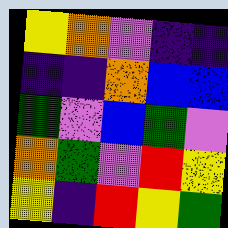[["yellow", "orange", "violet", "indigo", "indigo"], ["indigo", "indigo", "orange", "blue", "blue"], ["green", "violet", "blue", "green", "violet"], ["orange", "green", "violet", "red", "yellow"], ["yellow", "indigo", "red", "yellow", "green"]]